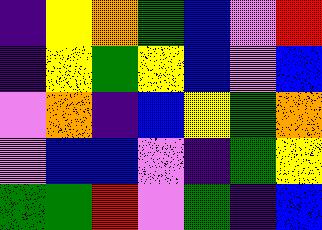[["indigo", "yellow", "orange", "green", "blue", "violet", "red"], ["indigo", "yellow", "green", "yellow", "blue", "violet", "blue"], ["violet", "orange", "indigo", "blue", "yellow", "green", "orange"], ["violet", "blue", "blue", "violet", "indigo", "green", "yellow"], ["green", "green", "red", "violet", "green", "indigo", "blue"]]